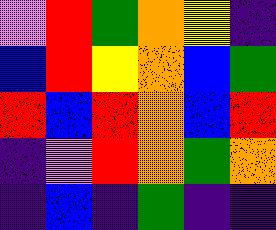[["violet", "red", "green", "orange", "yellow", "indigo"], ["blue", "red", "yellow", "orange", "blue", "green"], ["red", "blue", "red", "orange", "blue", "red"], ["indigo", "violet", "red", "orange", "green", "orange"], ["indigo", "blue", "indigo", "green", "indigo", "indigo"]]